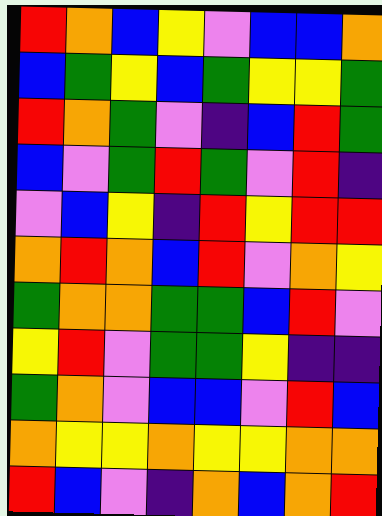[["red", "orange", "blue", "yellow", "violet", "blue", "blue", "orange"], ["blue", "green", "yellow", "blue", "green", "yellow", "yellow", "green"], ["red", "orange", "green", "violet", "indigo", "blue", "red", "green"], ["blue", "violet", "green", "red", "green", "violet", "red", "indigo"], ["violet", "blue", "yellow", "indigo", "red", "yellow", "red", "red"], ["orange", "red", "orange", "blue", "red", "violet", "orange", "yellow"], ["green", "orange", "orange", "green", "green", "blue", "red", "violet"], ["yellow", "red", "violet", "green", "green", "yellow", "indigo", "indigo"], ["green", "orange", "violet", "blue", "blue", "violet", "red", "blue"], ["orange", "yellow", "yellow", "orange", "yellow", "yellow", "orange", "orange"], ["red", "blue", "violet", "indigo", "orange", "blue", "orange", "red"]]